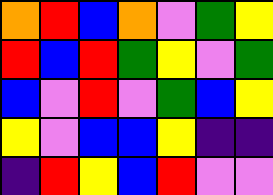[["orange", "red", "blue", "orange", "violet", "green", "yellow"], ["red", "blue", "red", "green", "yellow", "violet", "green"], ["blue", "violet", "red", "violet", "green", "blue", "yellow"], ["yellow", "violet", "blue", "blue", "yellow", "indigo", "indigo"], ["indigo", "red", "yellow", "blue", "red", "violet", "violet"]]